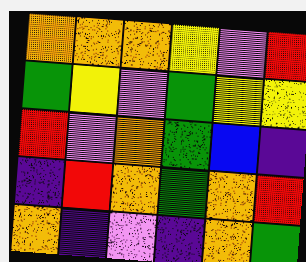[["orange", "orange", "orange", "yellow", "violet", "red"], ["green", "yellow", "violet", "green", "yellow", "yellow"], ["red", "violet", "orange", "green", "blue", "indigo"], ["indigo", "red", "orange", "green", "orange", "red"], ["orange", "indigo", "violet", "indigo", "orange", "green"]]